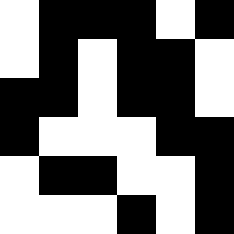[["white", "black", "black", "black", "white", "black"], ["white", "black", "white", "black", "black", "white"], ["black", "black", "white", "black", "black", "white"], ["black", "white", "white", "white", "black", "black"], ["white", "black", "black", "white", "white", "black"], ["white", "white", "white", "black", "white", "black"]]